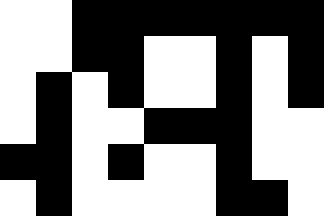[["white", "white", "black", "black", "black", "black", "black", "black", "black"], ["white", "white", "black", "black", "white", "white", "black", "white", "black"], ["white", "black", "white", "black", "white", "white", "black", "white", "black"], ["white", "black", "white", "white", "black", "black", "black", "white", "white"], ["black", "black", "white", "black", "white", "white", "black", "white", "white"], ["white", "black", "white", "white", "white", "white", "black", "black", "white"]]